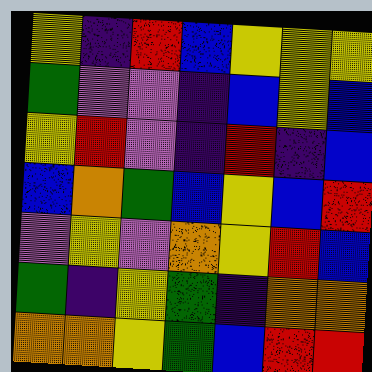[["yellow", "indigo", "red", "blue", "yellow", "yellow", "yellow"], ["green", "violet", "violet", "indigo", "blue", "yellow", "blue"], ["yellow", "red", "violet", "indigo", "red", "indigo", "blue"], ["blue", "orange", "green", "blue", "yellow", "blue", "red"], ["violet", "yellow", "violet", "orange", "yellow", "red", "blue"], ["green", "indigo", "yellow", "green", "indigo", "orange", "orange"], ["orange", "orange", "yellow", "green", "blue", "red", "red"]]